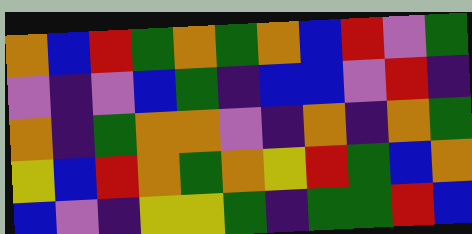[["orange", "blue", "red", "green", "orange", "green", "orange", "blue", "red", "violet", "green"], ["violet", "indigo", "violet", "blue", "green", "indigo", "blue", "blue", "violet", "red", "indigo"], ["orange", "indigo", "green", "orange", "orange", "violet", "indigo", "orange", "indigo", "orange", "green"], ["yellow", "blue", "red", "orange", "green", "orange", "yellow", "red", "green", "blue", "orange"], ["blue", "violet", "indigo", "yellow", "yellow", "green", "indigo", "green", "green", "red", "blue"]]